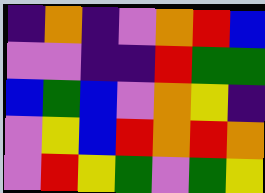[["indigo", "orange", "indigo", "violet", "orange", "red", "blue"], ["violet", "violet", "indigo", "indigo", "red", "green", "green"], ["blue", "green", "blue", "violet", "orange", "yellow", "indigo"], ["violet", "yellow", "blue", "red", "orange", "red", "orange"], ["violet", "red", "yellow", "green", "violet", "green", "yellow"]]